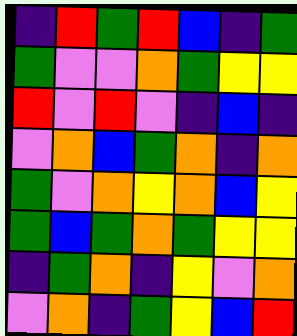[["indigo", "red", "green", "red", "blue", "indigo", "green"], ["green", "violet", "violet", "orange", "green", "yellow", "yellow"], ["red", "violet", "red", "violet", "indigo", "blue", "indigo"], ["violet", "orange", "blue", "green", "orange", "indigo", "orange"], ["green", "violet", "orange", "yellow", "orange", "blue", "yellow"], ["green", "blue", "green", "orange", "green", "yellow", "yellow"], ["indigo", "green", "orange", "indigo", "yellow", "violet", "orange"], ["violet", "orange", "indigo", "green", "yellow", "blue", "red"]]